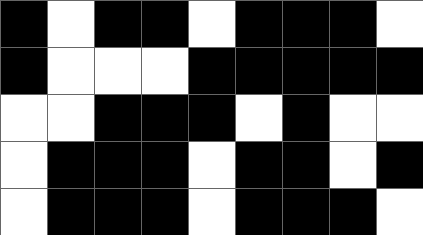[["black", "white", "black", "black", "white", "black", "black", "black", "white"], ["black", "white", "white", "white", "black", "black", "black", "black", "black"], ["white", "white", "black", "black", "black", "white", "black", "white", "white"], ["white", "black", "black", "black", "white", "black", "black", "white", "black"], ["white", "black", "black", "black", "white", "black", "black", "black", "white"]]